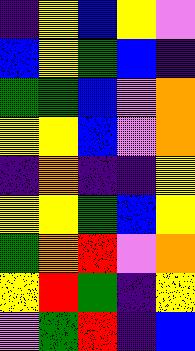[["indigo", "yellow", "blue", "yellow", "violet"], ["blue", "yellow", "green", "blue", "indigo"], ["green", "green", "blue", "violet", "orange"], ["yellow", "yellow", "blue", "violet", "orange"], ["indigo", "orange", "indigo", "indigo", "yellow"], ["yellow", "yellow", "green", "blue", "yellow"], ["green", "orange", "red", "violet", "orange"], ["yellow", "red", "green", "indigo", "yellow"], ["violet", "green", "red", "indigo", "blue"]]